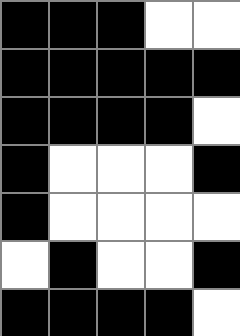[["black", "black", "black", "white", "white"], ["black", "black", "black", "black", "black"], ["black", "black", "black", "black", "white"], ["black", "white", "white", "white", "black"], ["black", "white", "white", "white", "white"], ["white", "black", "white", "white", "black"], ["black", "black", "black", "black", "white"]]